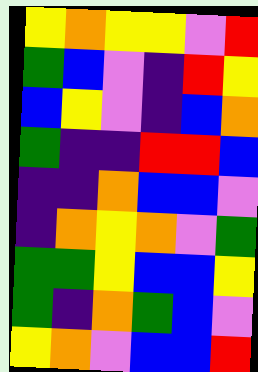[["yellow", "orange", "yellow", "yellow", "violet", "red"], ["green", "blue", "violet", "indigo", "red", "yellow"], ["blue", "yellow", "violet", "indigo", "blue", "orange"], ["green", "indigo", "indigo", "red", "red", "blue"], ["indigo", "indigo", "orange", "blue", "blue", "violet"], ["indigo", "orange", "yellow", "orange", "violet", "green"], ["green", "green", "yellow", "blue", "blue", "yellow"], ["green", "indigo", "orange", "green", "blue", "violet"], ["yellow", "orange", "violet", "blue", "blue", "red"]]